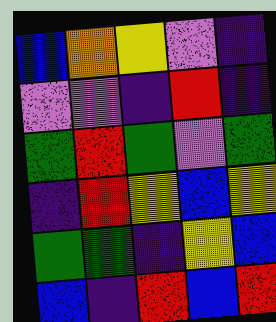[["blue", "orange", "yellow", "violet", "indigo"], ["violet", "violet", "indigo", "red", "indigo"], ["green", "red", "green", "violet", "green"], ["indigo", "red", "yellow", "blue", "yellow"], ["green", "green", "indigo", "yellow", "blue"], ["blue", "indigo", "red", "blue", "red"]]